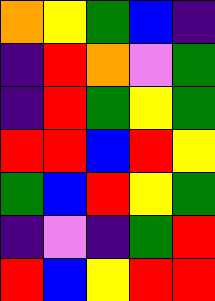[["orange", "yellow", "green", "blue", "indigo"], ["indigo", "red", "orange", "violet", "green"], ["indigo", "red", "green", "yellow", "green"], ["red", "red", "blue", "red", "yellow"], ["green", "blue", "red", "yellow", "green"], ["indigo", "violet", "indigo", "green", "red"], ["red", "blue", "yellow", "red", "red"]]